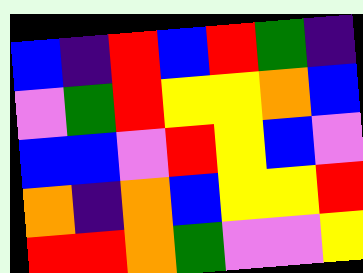[["blue", "indigo", "red", "blue", "red", "green", "indigo"], ["violet", "green", "red", "yellow", "yellow", "orange", "blue"], ["blue", "blue", "violet", "red", "yellow", "blue", "violet"], ["orange", "indigo", "orange", "blue", "yellow", "yellow", "red"], ["red", "red", "orange", "green", "violet", "violet", "yellow"]]